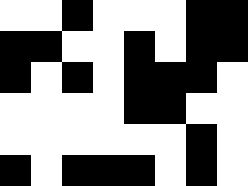[["white", "white", "black", "white", "white", "white", "black", "black"], ["black", "black", "white", "white", "black", "white", "black", "black"], ["black", "white", "black", "white", "black", "black", "black", "white"], ["white", "white", "white", "white", "black", "black", "white", "white"], ["white", "white", "white", "white", "white", "white", "black", "white"], ["black", "white", "black", "black", "black", "white", "black", "white"]]